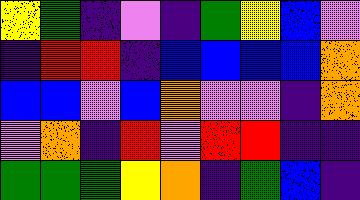[["yellow", "green", "indigo", "violet", "indigo", "green", "yellow", "blue", "violet"], ["indigo", "red", "red", "indigo", "blue", "blue", "blue", "blue", "orange"], ["blue", "blue", "violet", "blue", "orange", "violet", "violet", "indigo", "orange"], ["violet", "orange", "indigo", "red", "violet", "red", "red", "indigo", "indigo"], ["green", "green", "green", "yellow", "orange", "indigo", "green", "blue", "indigo"]]